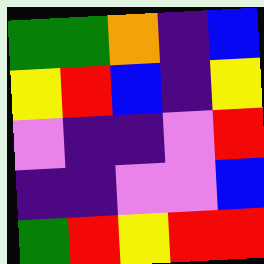[["green", "green", "orange", "indigo", "blue"], ["yellow", "red", "blue", "indigo", "yellow"], ["violet", "indigo", "indigo", "violet", "red"], ["indigo", "indigo", "violet", "violet", "blue"], ["green", "red", "yellow", "red", "red"]]